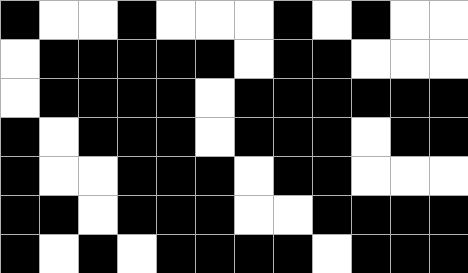[["black", "white", "white", "black", "white", "white", "white", "black", "white", "black", "white", "white"], ["white", "black", "black", "black", "black", "black", "white", "black", "black", "white", "white", "white"], ["white", "black", "black", "black", "black", "white", "black", "black", "black", "black", "black", "black"], ["black", "white", "black", "black", "black", "white", "black", "black", "black", "white", "black", "black"], ["black", "white", "white", "black", "black", "black", "white", "black", "black", "white", "white", "white"], ["black", "black", "white", "black", "black", "black", "white", "white", "black", "black", "black", "black"], ["black", "white", "black", "white", "black", "black", "black", "black", "white", "black", "black", "black"]]